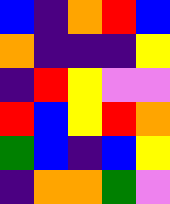[["blue", "indigo", "orange", "red", "blue"], ["orange", "indigo", "indigo", "indigo", "yellow"], ["indigo", "red", "yellow", "violet", "violet"], ["red", "blue", "yellow", "red", "orange"], ["green", "blue", "indigo", "blue", "yellow"], ["indigo", "orange", "orange", "green", "violet"]]